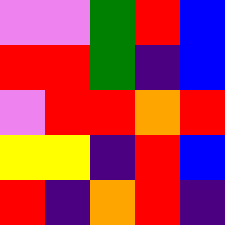[["violet", "violet", "green", "red", "blue"], ["red", "red", "green", "indigo", "blue"], ["violet", "red", "red", "orange", "red"], ["yellow", "yellow", "indigo", "red", "blue"], ["red", "indigo", "orange", "red", "indigo"]]